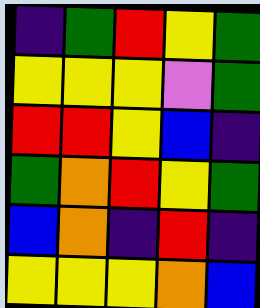[["indigo", "green", "red", "yellow", "green"], ["yellow", "yellow", "yellow", "violet", "green"], ["red", "red", "yellow", "blue", "indigo"], ["green", "orange", "red", "yellow", "green"], ["blue", "orange", "indigo", "red", "indigo"], ["yellow", "yellow", "yellow", "orange", "blue"]]